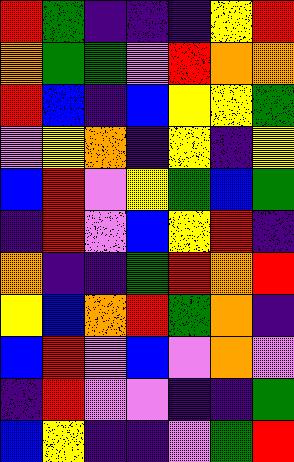[["red", "green", "indigo", "indigo", "indigo", "yellow", "red"], ["orange", "green", "green", "violet", "red", "orange", "orange"], ["red", "blue", "indigo", "blue", "yellow", "yellow", "green"], ["violet", "yellow", "orange", "indigo", "yellow", "indigo", "yellow"], ["blue", "red", "violet", "yellow", "green", "blue", "green"], ["indigo", "red", "violet", "blue", "yellow", "red", "indigo"], ["orange", "indigo", "indigo", "green", "red", "orange", "red"], ["yellow", "blue", "orange", "red", "green", "orange", "indigo"], ["blue", "red", "violet", "blue", "violet", "orange", "violet"], ["indigo", "red", "violet", "violet", "indigo", "indigo", "green"], ["blue", "yellow", "indigo", "indigo", "violet", "green", "red"]]